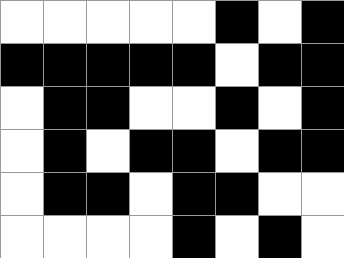[["white", "white", "white", "white", "white", "black", "white", "black"], ["black", "black", "black", "black", "black", "white", "black", "black"], ["white", "black", "black", "white", "white", "black", "white", "black"], ["white", "black", "white", "black", "black", "white", "black", "black"], ["white", "black", "black", "white", "black", "black", "white", "white"], ["white", "white", "white", "white", "black", "white", "black", "white"]]